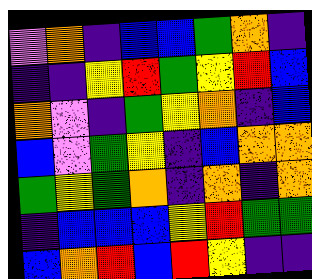[["violet", "orange", "indigo", "blue", "blue", "green", "orange", "indigo"], ["indigo", "indigo", "yellow", "red", "green", "yellow", "red", "blue"], ["orange", "violet", "indigo", "green", "yellow", "orange", "indigo", "blue"], ["blue", "violet", "green", "yellow", "indigo", "blue", "orange", "orange"], ["green", "yellow", "green", "orange", "indigo", "orange", "indigo", "orange"], ["indigo", "blue", "blue", "blue", "yellow", "red", "green", "green"], ["blue", "orange", "red", "blue", "red", "yellow", "indigo", "indigo"]]